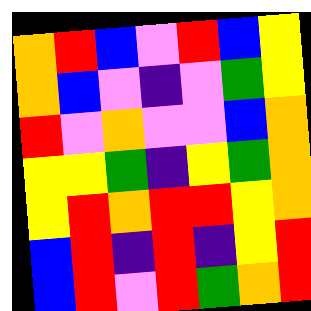[["orange", "red", "blue", "violet", "red", "blue", "yellow"], ["orange", "blue", "violet", "indigo", "violet", "green", "yellow"], ["red", "violet", "orange", "violet", "violet", "blue", "orange"], ["yellow", "yellow", "green", "indigo", "yellow", "green", "orange"], ["yellow", "red", "orange", "red", "red", "yellow", "orange"], ["blue", "red", "indigo", "red", "indigo", "yellow", "red"], ["blue", "red", "violet", "red", "green", "orange", "red"]]